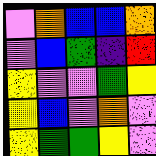[["violet", "orange", "blue", "blue", "orange"], ["violet", "blue", "green", "indigo", "red"], ["yellow", "violet", "violet", "green", "yellow"], ["yellow", "blue", "violet", "orange", "violet"], ["yellow", "green", "green", "yellow", "violet"]]